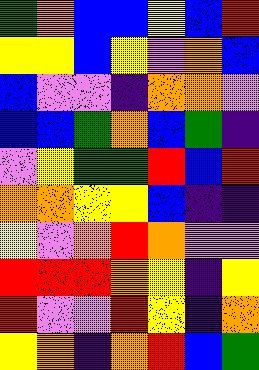[["green", "orange", "blue", "blue", "yellow", "blue", "red"], ["yellow", "yellow", "blue", "yellow", "violet", "orange", "blue"], ["blue", "violet", "violet", "indigo", "orange", "orange", "violet"], ["blue", "blue", "green", "orange", "blue", "green", "indigo"], ["violet", "yellow", "green", "green", "red", "blue", "red"], ["orange", "orange", "yellow", "yellow", "blue", "indigo", "indigo"], ["yellow", "violet", "orange", "red", "orange", "violet", "violet"], ["red", "red", "red", "orange", "yellow", "indigo", "yellow"], ["red", "violet", "violet", "red", "yellow", "indigo", "orange"], ["yellow", "orange", "indigo", "orange", "red", "blue", "green"]]